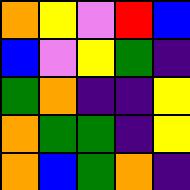[["orange", "yellow", "violet", "red", "blue"], ["blue", "violet", "yellow", "green", "indigo"], ["green", "orange", "indigo", "indigo", "yellow"], ["orange", "green", "green", "indigo", "yellow"], ["orange", "blue", "green", "orange", "indigo"]]